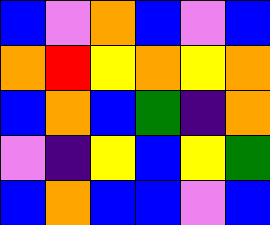[["blue", "violet", "orange", "blue", "violet", "blue"], ["orange", "red", "yellow", "orange", "yellow", "orange"], ["blue", "orange", "blue", "green", "indigo", "orange"], ["violet", "indigo", "yellow", "blue", "yellow", "green"], ["blue", "orange", "blue", "blue", "violet", "blue"]]